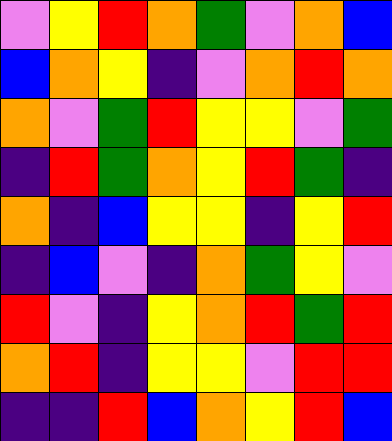[["violet", "yellow", "red", "orange", "green", "violet", "orange", "blue"], ["blue", "orange", "yellow", "indigo", "violet", "orange", "red", "orange"], ["orange", "violet", "green", "red", "yellow", "yellow", "violet", "green"], ["indigo", "red", "green", "orange", "yellow", "red", "green", "indigo"], ["orange", "indigo", "blue", "yellow", "yellow", "indigo", "yellow", "red"], ["indigo", "blue", "violet", "indigo", "orange", "green", "yellow", "violet"], ["red", "violet", "indigo", "yellow", "orange", "red", "green", "red"], ["orange", "red", "indigo", "yellow", "yellow", "violet", "red", "red"], ["indigo", "indigo", "red", "blue", "orange", "yellow", "red", "blue"]]